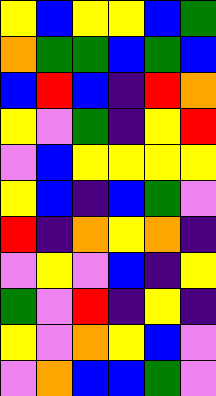[["yellow", "blue", "yellow", "yellow", "blue", "green"], ["orange", "green", "green", "blue", "green", "blue"], ["blue", "red", "blue", "indigo", "red", "orange"], ["yellow", "violet", "green", "indigo", "yellow", "red"], ["violet", "blue", "yellow", "yellow", "yellow", "yellow"], ["yellow", "blue", "indigo", "blue", "green", "violet"], ["red", "indigo", "orange", "yellow", "orange", "indigo"], ["violet", "yellow", "violet", "blue", "indigo", "yellow"], ["green", "violet", "red", "indigo", "yellow", "indigo"], ["yellow", "violet", "orange", "yellow", "blue", "violet"], ["violet", "orange", "blue", "blue", "green", "violet"]]